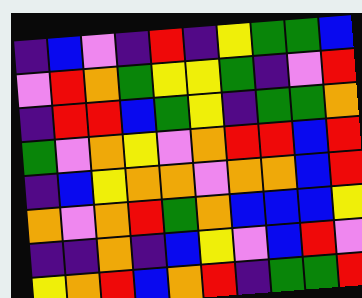[["indigo", "blue", "violet", "indigo", "red", "indigo", "yellow", "green", "green", "blue"], ["violet", "red", "orange", "green", "yellow", "yellow", "green", "indigo", "violet", "red"], ["indigo", "red", "red", "blue", "green", "yellow", "indigo", "green", "green", "orange"], ["green", "violet", "orange", "yellow", "violet", "orange", "red", "red", "blue", "red"], ["indigo", "blue", "yellow", "orange", "orange", "violet", "orange", "orange", "blue", "red"], ["orange", "violet", "orange", "red", "green", "orange", "blue", "blue", "blue", "yellow"], ["indigo", "indigo", "orange", "indigo", "blue", "yellow", "violet", "blue", "red", "violet"], ["yellow", "orange", "red", "blue", "orange", "red", "indigo", "green", "green", "red"]]